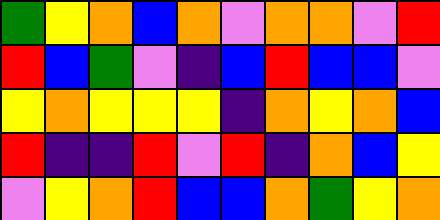[["green", "yellow", "orange", "blue", "orange", "violet", "orange", "orange", "violet", "red"], ["red", "blue", "green", "violet", "indigo", "blue", "red", "blue", "blue", "violet"], ["yellow", "orange", "yellow", "yellow", "yellow", "indigo", "orange", "yellow", "orange", "blue"], ["red", "indigo", "indigo", "red", "violet", "red", "indigo", "orange", "blue", "yellow"], ["violet", "yellow", "orange", "red", "blue", "blue", "orange", "green", "yellow", "orange"]]